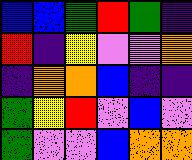[["blue", "blue", "green", "red", "green", "indigo"], ["red", "indigo", "yellow", "violet", "violet", "orange"], ["indigo", "orange", "orange", "blue", "indigo", "indigo"], ["green", "yellow", "red", "violet", "blue", "violet"], ["green", "violet", "violet", "blue", "orange", "orange"]]